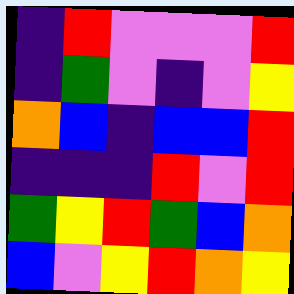[["indigo", "red", "violet", "violet", "violet", "red"], ["indigo", "green", "violet", "indigo", "violet", "yellow"], ["orange", "blue", "indigo", "blue", "blue", "red"], ["indigo", "indigo", "indigo", "red", "violet", "red"], ["green", "yellow", "red", "green", "blue", "orange"], ["blue", "violet", "yellow", "red", "orange", "yellow"]]